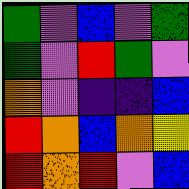[["green", "violet", "blue", "violet", "green"], ["green", "violet", "red", "green", "violet"], ["orange", "violet", "indigo", "indigo", "blue"], ["red", "orange", "blue", "orange", "yellow"], ["red", "orange", "red", "violet", "blue"]]